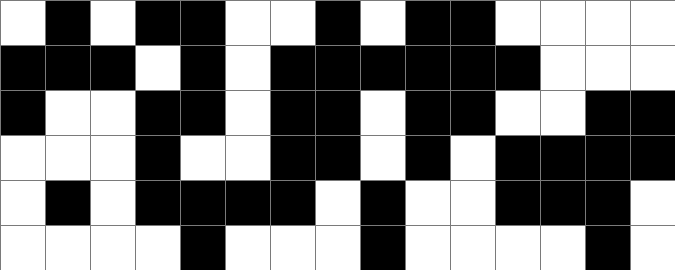[["white", "black", "white", "black", "black", "white", "white", "black", "white", "black", "black", "white", "white", "white", "white"], ["black", "black", "black", "white", "black", "white", "black", "black", "black", "black", "black", "black", "white", "white", "white"], ["black", "white", "white", "black", "black", "white", "black", "black", "white", "black", "black", "white", "white", "black", "black"], ["white", "white", "white", "black", "white", "white", "black", "black", "white", "black", "white", "black", "black", "black", "black"], ["white", "black", "white", "black", "black", "black", "black", "white", "black", "white", "white", "black", "black", "black", "white"], ["white", "white", "white", "white", "black", "white", "white", "white", "black", "white", "white", "white", "white", "black", "white"]]